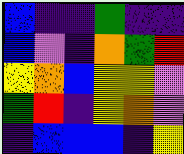[["blue", "indigo", "indigo", "green", "indigo", "indigo"], ["blue", "violet", "indigo", "orange", "green", "red"], ["yellow", "orange", "blue", "yellow", "yellow", "violet"], ["green", "red", "indigo", "yellow", "orange", "violet"], ["indigo", "blue", "blue", "blue", "indigo", "yellow"]]